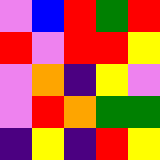[["violet", "blue", "red", "green", "red"], ["red", "violet", "red", "red", "yellow"], ["violet", "orange", "indigo", "yellow", "violet"], ["violet", "red", "orange", "green", "green"], ["indigo", "yellow", "indigo", "red", "yellow"]]